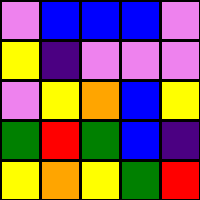[["violet", "blue", "blue", "blue", "violet"], ["yellow", "indigo", "violet", "violet", "violet"], ["violet", "yellow", "orange", "blue", "yellow"], ["green", "red", "green", "blue", "indigo"], ["yellow", "orange", "yellow", "green", "red"]]